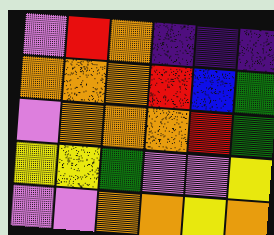[["violet", "red", "orange", "indigo", "indigo", "indigo"], ["orange", "orange", "orange", "red", "blue", "green"], ["violet", "orange", "orange", "orange", "red", "green"], ["yellow", "yellow", "green", "violet", "violet", "yellow"], ["violet", "violet", "orange", "orange", "yellow", "orange"]]